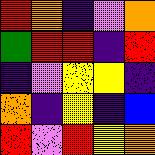[["red", "orange", "indigo", "violet", "orange"], ["green", "red", "red", "indigo", "red"], ["indigo", "violet", "yellow", "yellow", "indigo"], ["orange", "indigo", "yellow", "indigo", "blue"], ["red", "violet", "red", "yellow", "orange"]]